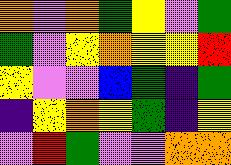[["orange", "violet", "orange", "green", "yellow", "violet", "green"], ["green", "violet", "yellow", "orange", "yellow", "yellow", "red"], ["yellow", "violet", "violet", "blue", "green", "indigo", "green"], ["indigo", "yellow", "orange", "yellow", "green", "indigo", "yellow"], ["violet", "red", "green", "violet", "violet", "orange", "orange"]]